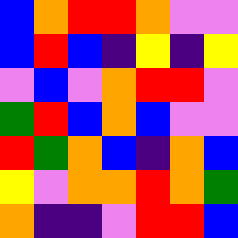[["blue", "orange", "red", "red", "orange", "violet", "violet"], ["blue", "red", "blue", "indigo", "yellow", "indigo", "yellow"], ["violet", "blue", "violet", "orange", "red", "red", "violet"], ["green", "red", "blue", "orange", "blue", "violet", "violet"], ["red", "green", "orange", "blue", "indigo", "orange", "blue"], ["yellow", "violet", "orange", "orange", "red", "orange", "green"], ["orange", "indigo", "indigo", "violet", "red", "red", "blue"]]